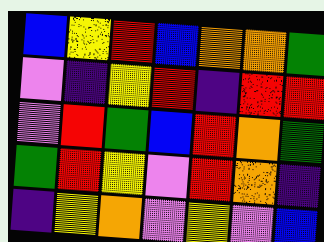[["blue", "yellow", "red", "blue", "orange", "orange", "green"], ["violet", "indigo", "yellow", "red", "indigo", "red", "red"], ["violet", "red", "green", "blue", "red", "orange", "green"], ["green", "red", "yellow", "violet", "red", "orange", "indigo"], ["indigo", "yellow", "orange", "violet", "yellow", "violet", "blue"]]